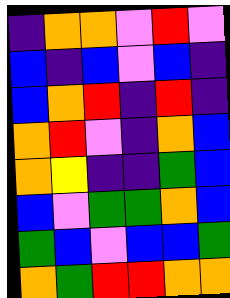[["indigo", "orange", "orange", "violet", "red", "violet"], ["blue", "indigo", "blue", "violet", "blue", "indigo"], ["blue", "orange", "red", "indigo", "red", "indigo"], ["orange", "red", "violet", "indigo", "orange", "blue"], ["orange", "yellow", "indigo", "indigo", "green", "blue"], ["blue", "violet", "green", "green", "orange", "blue"], ["green", "blue", "violet", "blue", "blue", "green"], ["orange", "green", "red", "red", "orange", "orange"]]